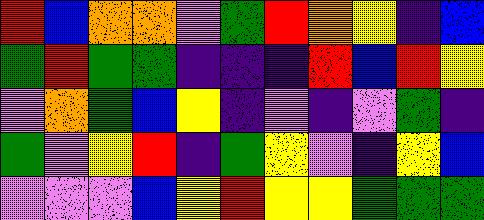[["red", "blue", "orange", "orange", "violet", "green", "red", "orange", "yellow", "indigo", "blue"], ["green", "red", "green", "green", "indigo", "indigo", "indigo", "red", "blue", "red", "yellow"], ["violet", "orange", "green", "blue", "yellow", "indigo", "violet", "indigo", "violet", "green", "indigo"], ["green", "violet", "yellow", "red", "indigo", "green", "yellow", "violet", "indigo", "yellow", "blue"], ["violet", "violet", "violet", "blue", "yellow", "red", "yellow", "yellow", "green", "green", "green"]]